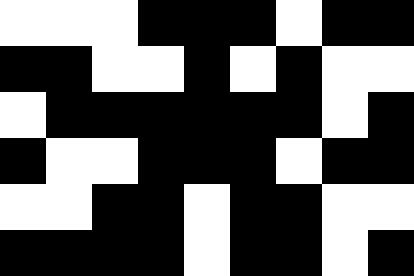[["white", "white", "white", "black", "black", "black", "white", "black", "black"], ["black", "black", "white", "white", "black", "white", "black", "white", "white"], ["white", "black", "black", "black", "black", "black", "black", "white", "black"], ["black", "white", "white", "black", "black", "black", "white", "black", "black"], ["white", "white", "black", "black", "white", "black", "black", "white", "white"], ["black", "black", "black", "black", "white", "black", "black", "white", "black"]]